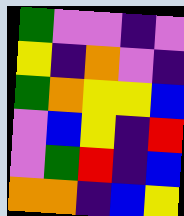[["green", "violet", "violet", "indigo", "violet"], ["yellow", "indigo", "orange", "violet", "indigo"], ["green", "orange", "yellow", "yellow", "blue"], ["violet", "blue", "yellow", "indigo", "red"], ["violet", "green", "red", "indigo", "blue"], ["orange", "orange", "indigo", "blue", "yellow"]]